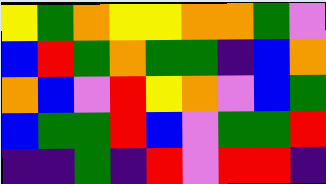[["yellow", "green", "orange", "yellow", "yellow", "orange", "orange", "green", "violet"], ["blue", "red", "green", "orange", "green", "green", "indigo", "blue", "orange"], ["orange", "blue", "violet", "red", "yellow", "orange", "violet", "blue", "green"], ["blue", "green", "green", "red", "blue", "violet", "green", "green", "red"], ["indigo", "indigo", "green", "indigo", "red", "violet", "red", "red", "indigo"]]